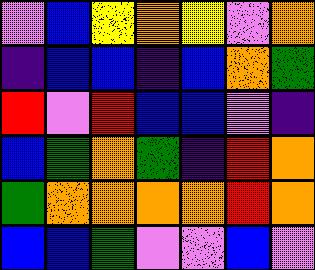[["violet", "blue", "yellow", "orange", "yellow", "violet", "orange"], ["indigo", "blue", "blue", "indigo", "blue", "orange", "green"], ["red", "violet", "red", "blue", "blue", "violet", "indigo"], ["blue", "green", "orange", "green", "indigo", "red", "orange"], ["green", "orange", "orange", "orange", "orange", "red", "orange"], ["blue", "blue", "green", "violet", "violet", "blue", "violet"]]